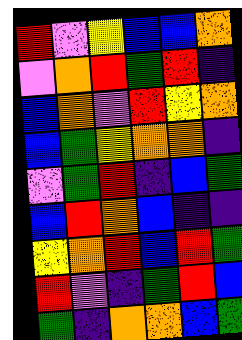[["red", "violet", "yellow", "blue", "blue", "orange"], ["violet", "orange", "red", "green", "red", "indigo"], ["blue", "orange", "violet", "red", "yellow", "orange"], ["blue", "green", "yellow", "orange", "orange", "indigo"], ["violet", "green", "red", "indigo", "blue", "green"], ["blue", "red", "orange", "blue", "indigo", "indigo"], ["yellow", "orange", "red", "blue", "red", "green"], ["red", "violet", "indigo", "green", "red", "blue"], ["green", "indigo", "orange", "orange", "blue", "green"]]